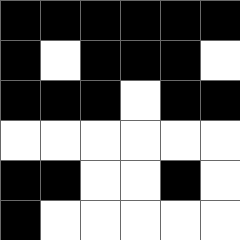[["black", "black", "black", "black", "black", "black"], ["black", "white", "black", "black", "black", "white"], ["black", "black", "black", "white", "black", "black"], ["white", "white", "white", "white", "white", "white"], ["black", "black", "white", "white", "black", "white"], ["black", "white", "white", "white", "white", "white"]]